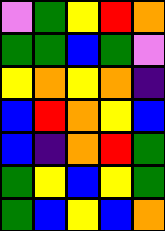[["violet", "green", "yellow", "red", "orange"], ["green", "green", "blue", "green", "violet"], ["yellow", "orange", "yellow", "orange", "indigo"], ["blue", "red", "orange", "yellow", "blue"], ["blue", "indigo", "orange", "red", "green"], ["green", "yellow", "blue", "yellow", "green"], ["green", "blue", "yellow", "blue", "orange"]]